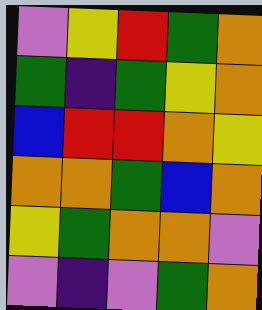[["violet", "yellow", "red", "green", "orange"], ["green", "indigo", "green", "yellow", "orange"], ["blue", "red", "red", "orange", "yellow"], ["orange", "orange", "green", "blue", "orange"], ["yellow", "green", "orange", "orange", "violet"], ["violet", "indigo", "violet", "green", "orange"]]